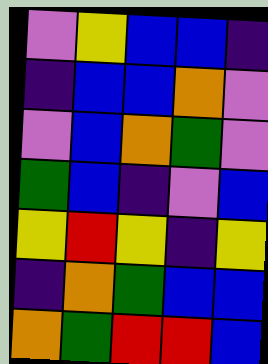[["violet", "yellow", "blue", "blue", "indigo"], ["indigo", "blue", "blue", "orange", "violet"], ["violet", "blue", "orange", "green", "violet"], ["green", "blue", "indigo", "violet", "blue"], ["yellow", "red", "yellow", "indigo", "yellow"], ["indigo", "orange", "green", "blue", "blue"], ["orange", "green", "red", "red", "blue"]]